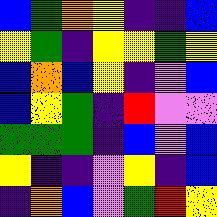[["blue", "green", "orange", "yellow", "indigo", "indigo", "blue"], ["yellow", "green", "indigo", "yellow", "yellow", "green", "yellow"], ["blue", "orange", "blue", "yellow", "indigo", "violet", "blue"], ["blue", "yellow", "green", "indigo", "red", "violet", "violet"], ["green", "green", "green", "indigo", "blue", "violet", "blue"], ["yellow", "indigo", "indigo", "violet", "yellow", "indigo", "blue"], ["indigo", "orange", "blue", "violet", "green", "red", "yellow"]]